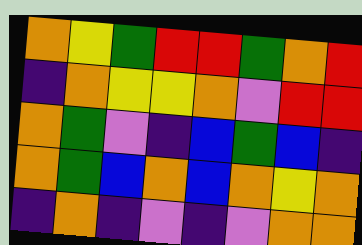[["orange", "yellow", "green", "red", "red", "green", "orange", "red"], ["indigo", "orange", "yellow", "yellow", "orange", "violet", "red", "red"], ["orange", "green", "violet", "indigo", "blue", "green", "blue", "indigo"], ["orange", "green", "blue", "orange", "blue", "orange", "yellow", "orange"], ["indigo", "orange", "indigo", "violet", "indigo", "violet", "orange", "orange"]]